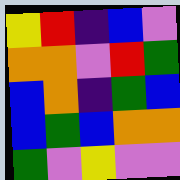[["yellow", "red", "indigo", "blue", "violet"], ["orange", "orange", "violet", "red", "green"], ["blue", "orange", "indigo", "green", "blue"], ["blue", "green", "blue", "orange", "orange"], ["green", "violet", "yellow", "violet", "violet"]]